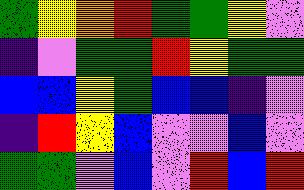[["green", "yellow", "orange", "red", "green", "green", "yellow", "violet"], ["indigo", "violet", "green", "green", "red", "yellow", "green", "green"], ["blue", "blue", "yellow", "green", "blue", "blue", "indigo", "violet"], ["indigo", "red", "yellow", "blue", "violet", "violet", "blue", "violet"], ["green", "green", "violet", "blue", "violet", "red", "blue", "red"]]